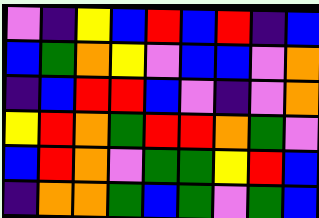[["violet", "indigo", "yellow", "blue", "red", "blue", "red", "indigo", "blue"], ["blue", "green", "orange", "yellow", "violet", "blue", "blue", "violet", "orange"], ["indigo", "blue", "red", "red", "blue", "violet", "indigo", "violet", "orange"], ["yellow", "red", "orange", "green", "red", "red", "orange", "green", "violet"], ["blue", "red", "orange", "violet", "green", "green", "yellow", "red", "blue"], ["indigo", "orange", "orange", "green", "blue", "green", "violet", "green", "blue"]]